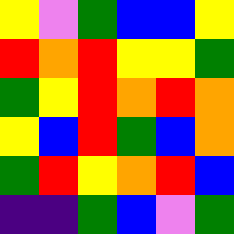[["yellow", "violet", "green", "blue", "blue", "yellow"], ["red", "orange", "red", "yellow", "yellow", "green"], ["green", "yellow", "red", "orange", "red", "orange"], ["yellow", "blue", "red", "green", "blue", "orange"], ["green", "red", "yellow", "orange", "red", "blue"], ["indigo", "indigo", "green", "blue", "violet", "green"]]